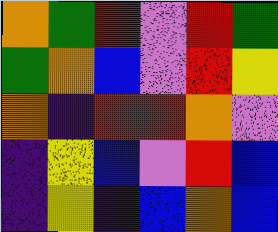[["orange", "green", "red", "violet", "red", "green"], ["green", "orange", "blue", "violet", "red", "yellow"], ["orange", "indigo", "red", "red", "orange", "violet"], ["indigo", "yellow", "blue", "violet", "red", "blue"], ["indigo", "yellow", "indigo", "blue", "orange", "blue"]]